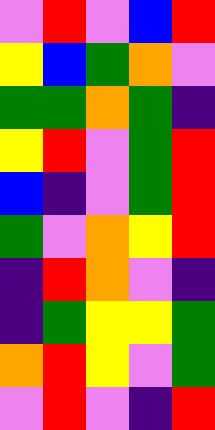[["violet", "red", "violet", "blue", "red"], ["yellow", "blue", "green", "orange", "violet"], ["green", "green", "orange", "green", "indigo"], ["yellow", "red", "violet", "green", "red"], ["blue", "indigo", "violet", "green", "red"], ["green", "violet", "orange", "yellow", "red"], ["indigo", "red", "orange", "violet", "indigo"], ["indigo", "green", "yellow", "yellow", "green"], ["orange", "red", "yellow", "violet", "green"], ["violet", "red", "violet", "indigo", "red"]]